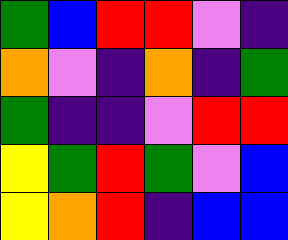[["green", "blue", "red", "red", "violet", "indigo"], ["orange", "violet", "indigo", "orange", "indigo", "green"], ["green", "indigo", "indigo", "violet", "red", "red"], ["yellow", "green", "red", "green", "violet", "blue"], ["yellow", "orange", "red", "indigo", "blue", "blue"]]